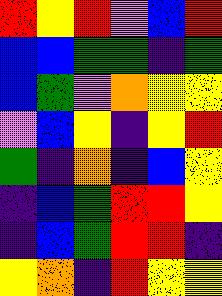[["red", "yellow", "red", "violet", "blue", "red"], ["blue", "blue", "green", "green", "indigo", "green"], ["blue", "green", "violet", "orange", "yellow", "yellow"], ["violet", "blue", "yellow", "indigo", "yellow", "red"], ["green", "indigo", "orange", "indigo", "blue", "yellow"], ["indigo", "blue", "green", "red", "red", "yellow"], ["indigo", "blue", "green", "red", "red", "indigo"], ["yellow", "orange", "indigo", "red", "yellow", "yellow"]]